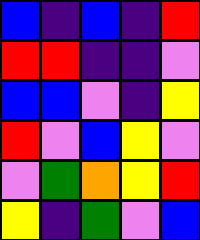[["blue", "indigo", "blue", "indigo", "red"], ["red", "red", "indigo", "indigo", "violet"], ["blue", "blue", "violet", "indigo", "yellow"], ["red", "violet", "blue", "yellow", "violet"], ["violet", "green", "orange", "yellow", "red"], ["yellow", "indigo", "green", "violet", "blue"]]